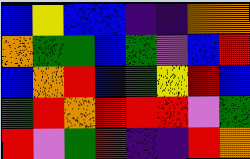[["blue", "yellow", "blue", "blue", "indigo", "indigo", "orange", "orange"], ["orange", "green", "green", "blue", "green", "violet", "blue", "red"], ["blue", "orange", "red", "blue", "green", "yellow", "red", "blue"], ["green", "red", "orange", "red", "red", "red", "violet", "green"], ["red", "violet", "green", "red", "indigo", "indigo", "red", "orange"]]